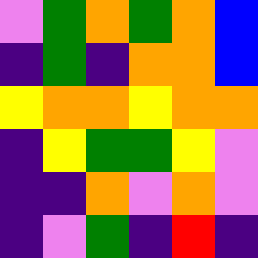[["violet", "green", "orange", "green", "orange", "blue"], ["indigo", "green", "indigo", "orange", "orange", "blue"], ["yellow", "orange", "orange", "yellow", "orange", "orange"], ["indigo", "yellow", "green", "green", "yellow", "violet"], ["indigo", "indigo", "orange", "violet", "orange", "violet"], ["indigo", "violet", "green", "indigo", "red", "indigo"]]